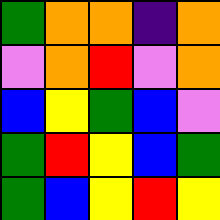[["green", "orange", "orange", "indigo", "orange"], ["violet", "orange", "red", "violet", "orange"], ["blue", "yellow", "green", "blue", "violet"], ["green", "red", "yellow", "blue", "green"], ["green", "blue", "yellow", "red", "yellow"]]